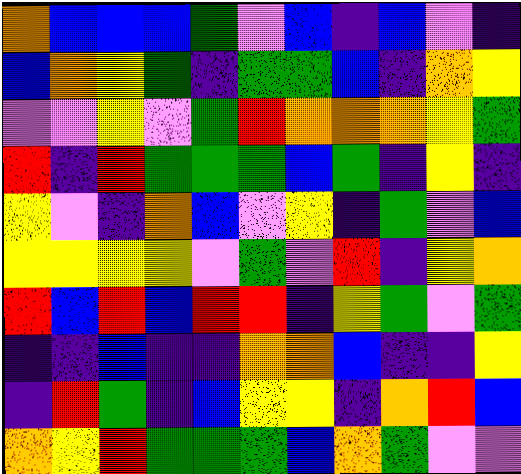[["orange", "blue", "blue", "blue", "green", "violet", "blue", "indigo", "blue", "violet", "indigo"], ["blue", "orange", "yellow", "green", "indigo", "green", "green", "blue", "indigo", "orange", "yellow"], ["violet", "violet", "yellow", "violet", "green", "red", "orange", "orange", "orange", "yellow", "green"], ["red", "indigo", "red", "green", "green", "green", "blue", "green", "indigo", "yellow", "indigo"], ["yellow", "violet", "indigo", "orange", "blue", "violet", "yellow", "indigo", "green", "violet", "blue"], ["yellow", "yellow", "yellow", "yellow", "violet", "green", "violet", "red", "indigo", "yellow", "orange"], ["red", "blue", "red", "blue", "red", "red", "indigo", "yellow", "green", "violet", "green"], ["indigo", "indigo", "blue", "indigo", "indigo", "orange", "orange", "blue", "indigo", "indigo", "yellow"], ["indigo", "red", "green", "indigo", "blue", "yellow", "yellow", "indigo", "orange", "red", "blue"], ["orange", "yellow", "red", "green", "green", "green", "blue", "orange", "green", "violet", "violet"]]